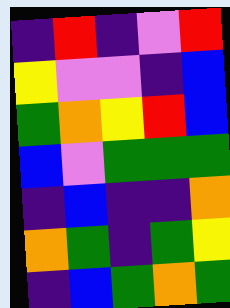[["indigo", "red", "indigo", "violet", "red"], ["yellow", "violet", "violet", "indigo", "blue"], ["green", "orange", "yellow", "red", "blue"], ["blue", "violet", "green", "green", "green"], ["indigo", "blue", "indigo", "indigo", "orange"], ["orange", "green", "indigo", "green", "yellow"], ["indigo", "blue", "green", "orange", "green"]]